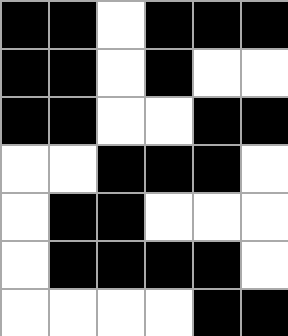[["black", "black", "white", "black", "black", "black"], ["black", "black", "white", "black", "white", "white"], ["black", "black", "white", "white", "black", "black"], ["white", "white", "black", "black", "black", "white"], ["white", "black", "black", "white", "white", "white"], ["white", "black", "black", "black", "black", "white"], ["white", "white", "white", "white", "black", "black"]]